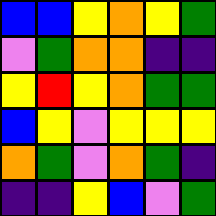[["blue", "blue", "yellow", "orange", "yellow", "green"], ["violet", "green", "orange", "orange", "indigo", "indigo"], ["yellow", "red", "yellow", "orange", "green", "green"], ["blue", "yellow", "violet", "yellow", "yellow", "yellow"], ["orange", "green", "violet", "orange", "green", "indigo"], ["indigo", "indigo", "yellow", "blue", "violet", "green"]]